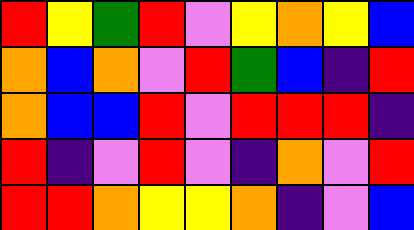[["red", "yellow", "green", "red", "violet", "yellow", "orange", "yellow", "blue"], ["orange", "blue", "orange", "violet", "red", "green", "blue", "indigo", "red"], ["orange", "blue", "blue", "red", "violet", "red", "red", "red", "indigo"], ["red", "indigo", "violet", "red", "violet", "indigo", "orange", "violet", "red"], ["red", "red", "orange", "yellow", "yellow", "orange", "indigo", "violet", "blue"]]